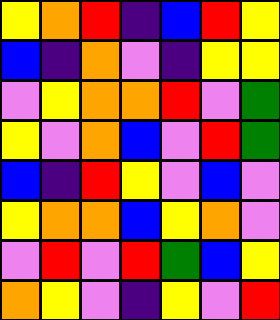[["yellow", "orange", "red", "indigo", "blue", "red", "yellow"], ["blue", "indigo", "orange", "violet", "indigo", "yellow", "yellow"], ["violet", "yellow", "orange", "orange", "red", "violet", "green"], ["yellow", "violet", "orange", "blue", "violet", "red", "green"], ["blue", "indigo", "red", "yellow", "violet", "blue", "violet"], ["yellow", "orange", "orange", "blue", "yellow", "orange", "violet"], ["violet", "red", "violet", "red", "green", "blue", "yellow"], ["orange", "yellow", "violet", "indigo", "yellow", "violet", "red"]]